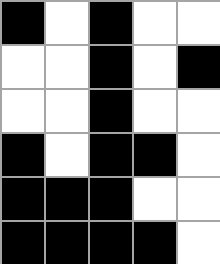[["black", "white", "black", "white", "white"], ["white", "white", "black", "white", "black"], ["white", "white", "black", "white", "white"], ["black", "white", "black", "black", "white"], ["black", "black", "black", "white", "white"], ["black", "black", "black", "black", "white"]]